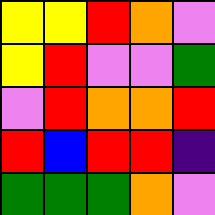[["yellow", "yellow", "red", "orange", "violet"], ["yellow", "red", "violet", "violet", "green"], ["violet", "red", "orange", "orange", "red"], ["red", "blue", "red", "red", "indigo"], ["green", "green", "green", "orange", "violet"]]